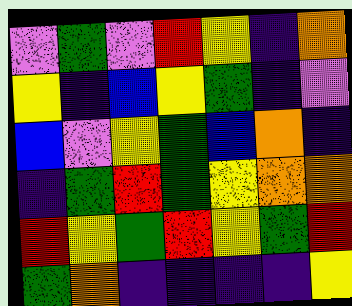[["violet", "green", "violet", "red", "yellow", "indigo", "orange"], ["yellow", "indigo", "blue", "yellow", "green", "indigo", "violet"], ["blue", "violet", "yellow", "green", "blue", "orange", "indigo"], ["indigo", "green", "red", "green", "yellow", "orange", "orange"], ["red", "yellow", "green", "red", "yellow", "green", "red"], ["green", "orange", "indigo", "indigo", "indigo", "indigo", "yellow"]]